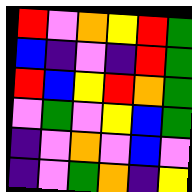[["red", "violet", "orange", "yellow", "red", "green"], ["blue", "indigo", "violet", "indigo", "red", "green"], ["red", "blue", "yellow", "red", "orange", "green"], ["violet", "green", "violet", "yellow", "blue", "green"], ["indigo", "violet", "orange", "violet", "blue", "violet"], ["indigo", "violet", "green", "orange", "indigo", "yellow"]]